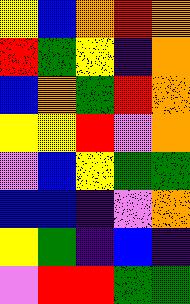[["yellow", "blue", "orange", "red", "orange"], ["red", "green", "yellow", "indigo", "orange"], ["blue", "orange", "green", "red", "orange"], ["yellow", "yellow", "red", "violet", "orange"], ["violet", "blue", "yellow", "green", "green"], ["blue", "blue", "indigo", "violet", "orange"], ["yellow", "green", "indigo", "blue", "indigo"], ["violet", "red", "red", "green", "green"]]